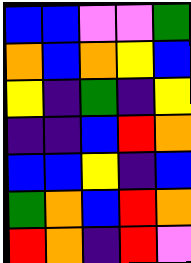[["blue", "blue", "violet", "violet", "green"], ["orange", "blue", "orange", "yellow", "blue"], ["yellow", "indigo", "green", "indigo", "yellow"], ["indigo", "indigo", "blue", "red", "orange"], ["blue", "blue", "yellow", "indigo", "blue"], ["green", "orange", "blue", "red", "orange"], ["red", "orange", "indigo", "red", "violet"]]